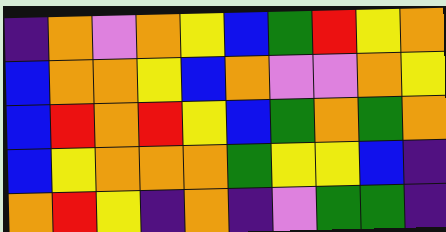[["indigo", "orange", "violet", "orange", "yellow", "blue", "green", "red", "yellow", "orange"], ["blue", "orange", "orange", "yellow", "blue", "orange", "violet", "violet", "orange", "yellow"], ["blue", "red", "orange", "red", "yellow", "blue", "green", "orange", "green", "orange"], ["blue", "yellow", "orange", "orange", "orange", "green", "yellow", "yellow", "blue", "indigo"], ["orange", "red", "yellow", "indigo", "orange", "indigo", "violet", "green", "green", "indigo"]]